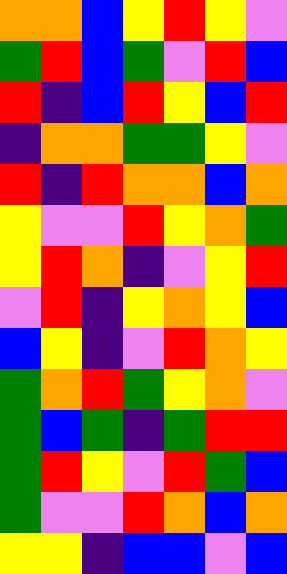[["orange", "orange", "blue", "yellow", "red", "yellow", "violet"], ["green", "red", "blue", "green", "violet", "red", "blue"], ["red", "indigo", "blue", "red", "yellow", "blue", "red"], ["indigo", "orange", "orange", "green", "green", "yellow", "violet"], ["red", "indigo", "red", "orange", "orange", "blue", "orange"], ["yellow", "violet", "violet", "red", "yellow", "orange", "green"], ["yellow", "red", "orange", "indigo", "violet", "yellow", "red"], ["violet", "red", "indigo", "yellow", "orange", "yellow", "blue"], ["blue", "yellow", "indigo", "violet", "red", "orange", "yellow"], ["green", "orange", "red", "green", "yellow", "orange", "violet"], ["green", "blue", "green", "indigo", "green", "red", "red"], ["green", "red", "yellow", "violet", "red", "green", "blue"], ["green", "violet", "violet", "red", "orange", "blue", "orange"], ["yellow", "yellow", "indigo", "blue", "blue", "violet", "blue"]]